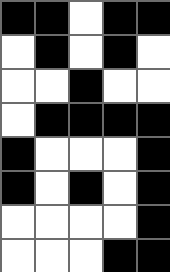[["black", "black", "white", "black", "black"], ["white", "black", "white", "black", "white"], ["white", "white", "black", "white", "white"], ["white", "black", "black", "black", "black"], ["black", "white", "white", "white", "black"], ["black", "white", "black", "white", "black"], ["white", "white", "white", "white", "black"], ["white", "white", "white", "black", "black"]]